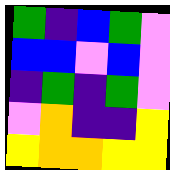[["green", "indigo", "blue", "green", "violet"], ["blue", "blue", "violet", "blue", "violet"], ["indigo", "green", "indigo", "green", "violet"], ["violet", "orange", "indigo", "indigo", "yellow"], ["yellow", "orange", "orange", "yellow", "yellow"]]